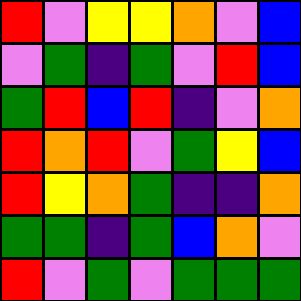[["red", "violet", "yellow", "yellow", "orange", "violet", "blue"], ["violet", "green", "indigo", "green", "violet", "red", "blue"], ["green", "red", "blue", "red", "indigo", "violet", "orange"], ["red", "orange", "red", "violet", "green", "yellow", "blue"], ["red", "yellow", "orange", "green", "indigo", "indigo", "orange"], ["green", "green", "indigo", "green", "blue", "orange", "violet"], ["red", "violet", "green", "violet", "green", "green", "green"]]